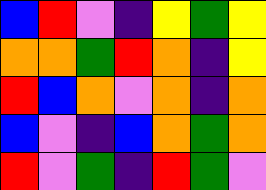[["blue", "red", "violet", "indigo", "yellow", "green", "yellow"], ["orange", "orange", "green", "red", "orange", "indigo", "yellow"], ["red", "blue", "orange", "violet", "orange", "indigo", "orange"], ["blue", "violet", "indigo", "blue", "orange", "green", "orange"], ["red", "violet", "green", "indigo", "red", "green", "violet"]]